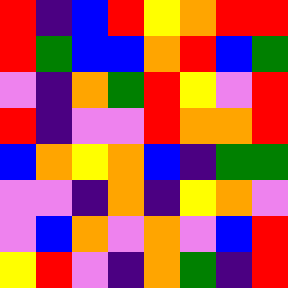[["red", "indigo", "blue", "red", "yellow", "orange", "red", "red"], ["red", "green", "blue", "blue", "orange", "red", "blue", "green"], ["violet", "indigo", "orange", "green", "red", "yellow", "violet", "red"], ["red", "indigo", "violet", "violet", "red", "orange", "orange", "red"], ["blue", "orange", "yellow", "orange", "blue", "indigo", "green", "green"], ["violet", "violet", "indigo", "orange", "indigo", "yellow", "orange", "violet"], ["violet", "blue", "orange", "violet", "orange", "violet", "blue", "red"], ["yellow", "red", "violet", "indigo", "orange", "green", "indigo", "red"]]